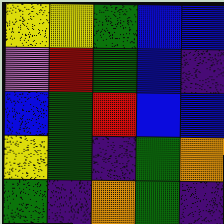[["yellow", "yellow", "green", "blue", "blue"], ["violet", "red", "green", "blue", "indigo"], ["blue", "green", "red", "blue", "blue"], ["yellow", "green", "indigo", "green", "orange"], ["green", "indigo", "orange", "green", "indigo"]]